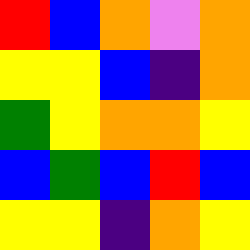[["red", "blue", "orange", "violet", "orange"], ["yellow", "yellow", "blue", "indigo", "orange"], ["green", "yellow", "orange", "orange", "yellow"], ["blue", "green", "blue", "red", "blue"], ["yellow", "yellow", "indigo", "orange", "yellow"]]